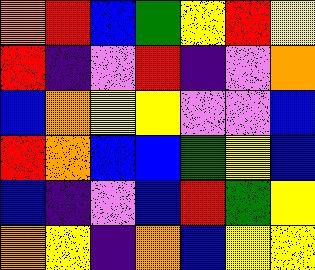[["orange", "red", "blue", "green", "yellow", "red", "yellow"], ["red", "indigo", "violet", "red", "indigo", "violet", "orange"], ["blue", "orange", "yellow", "yellow", "violet", "violet", "blue"], ["red", "orange", "blue", "blue", "green", "yellow", "blue"], ["blue", "indigo", "violet", "blue", "red", "green", "yellow"], ["orange", "yellow", "indigo", "orange", "blue", "yellow", "yellow"]]